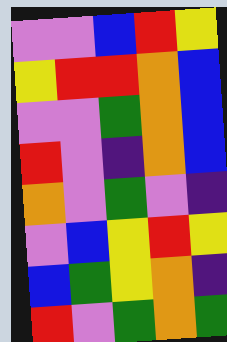[["violet", "violet", "blue", "red", "yellow"], ["yellow", "red", "red", "orange", "blue"], ["violet", "violet", "green", "orange", "blue"], ["red", "violet", "indigo", "orange", "blue"], ["orange", "violet", "green", "violet", "indigo"], ["violet", "blue", "yellow", "red", "yellow"], ["blue", "green", "yellow", "orange", "indigo"], ["red", "violet", "green", "orange", "green"]]